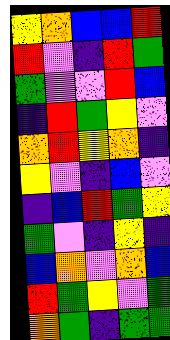[["yellow", "orange", "blue", "blue", "red"], ["red", "violet", "indigo", "red", "green"], ["green", "violet", "violet", "red", "blue"], ["indigo", "red", "green", "yellow", "violet"], ["orange", "red", "yellow", "orange", "indigo"], ["yellow", "violet", "indigo", "blue", "violet"], ["indigo", "blue", "red", "green", "yellow"], ["green", "violet", "indigo", "yellow", "indigo"], ["blue", "orange", "violet", "orange", "blue"], ["red", "green", "yellow", "violet", "green"], ["orange", "green", "indigo", "green", "green"]]